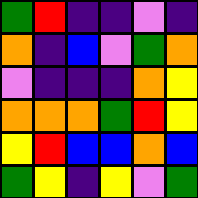[["green", "red", "indigo", "indigo", "violet", "indigo"], ["orange", "indigo", "blue", "violet", "green", "orange"], ["violet", "indigo", "indigo", "indigo", "orange", "yellow"], ["orange", "orange", "orange", "green", "red", "yellow"], ["yellow", "red", "blue", "blue", "orange", "blue"], ["green", "yellow", "indigo", "yellow", "violet", "green"]]